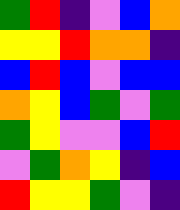[["green", "red", "indigo", "violet", "blue", "orange"], ["yellow", "yellow", "red", "orange", "orange", "indigo"], ["blue", "red", "blue", "violet", "blue", "blue"], ["orange", "yellow", "blue", "green", "violet", "green"], ["green", "yellow", "violet", "violet", "blue", "red"], ["violet", "green", "orange", "yellow", "indigo", "blue"], ["red", "yellow", "yellow", "green", "violet", "indigo"]]